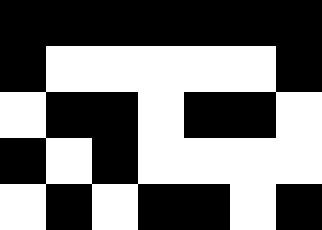[["black", "black", "black", "black", "black", "black", "black"], ["black", "white", "white", "white", "white", "white", "black"], ["white", "black", "black", "white", "black", "black", "white"], ["black", "white", "black", "white", "white", "white", "white"], ["white", "black", "white", "black", "black", "white", "black"]]